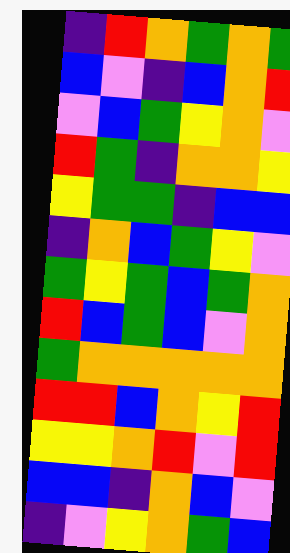[["indigo", "red", "orange", "green", "orange", "green"], ["blue", "violet", "indigo", "blue", "orange", "red"], ["violet", "blue", "green", "yellow", "orange", "violet"], ["red", "green", "indigo", "orange", "orange", "yellow"], ["yellow", "green", "green", "indigo", "blue", "blue"], ["indigo", "orange", "blue", "green", "yellow", "violet"], ["green", "yellow", "green", "blue", "green", "orange"], ["red", "blue", "green", "blue", "violet", "orange"], ["green", "orange", "orange", "orange", "orange", "orange"], ["red", "red", "blue", "orange", "yellow", "red"], ["yellow", "yellow", "orange", "red", "violet", "red"], ["blue", "blue", "indigo", "orange", "blue", "violet"], ["indigo", "violet", "yellow", "orange", "green", "blue"]]